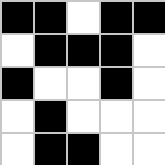[["black", "black", "white", "black", "black"], ["white", "black", "black", "black", "white"], ["black", "white", "white", "black", "white"], ["white", "black", "white", "white", "white"], ["white", "black", "black", "white", "white"]]